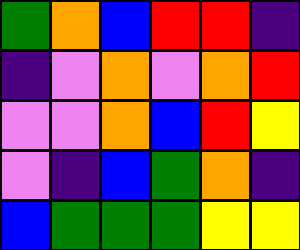[["green", "orange", "blue", "red", "red", "indigo"], ["indigo", "violet", "orange", "violet", "orange", "red"], ["violet", "violet", "orange", "blue", "red", "yellow"], ["violet", "indigo", "blue", "green", "orange", "indigo"], ["blue", "green", "green", "green", "yellow", "yellow"]]